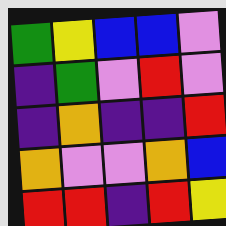[["green", "yellow", "blue", "blue", "violet"], ["indigo", "green", "violet", "red", "violet"], ["indigo", "orange", "indigo", "indigo", "red"], ["orange", "violet", "violet", "orange", "blue"], ["red", "red", "indigo", "red", "yellow"]]